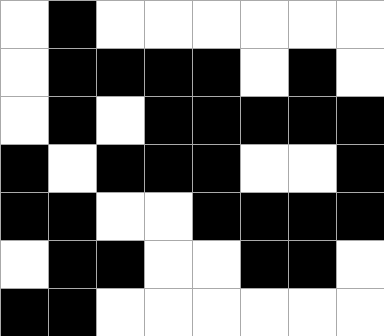[["white", "black", "white", "white", "white", "white", "white", "white"], ["white", "black", "black", "black", "black", "white", "black", "white"], ["white", "black", "white", "black", "black", "black", "black", "black"], ["black", "white", "black", "black", "black", "white", "white", "black"], ["black", "black", "white", "white", "black", "black", "black", "black"], ["white", "black", "black", "white", "white", "black", "black", "white"], ["black", "black", "white", "white", "white", "white", "white", "white"]]